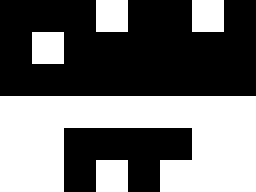[["black", "black", "black", "white", "black", "black", "white", "black"], ["black", "white", "black", "black", "black", "black", "black", "black"], ["black", "black", "black", "black", "black", "black", "black", "black"], ["white", "white", "white", "white", "white", "white", "white", "white"], ["white", "white", "black", "black", "black", "black", "white", "white"], ["white", "white", "black", "white", "black", "white", "white", "white"]]